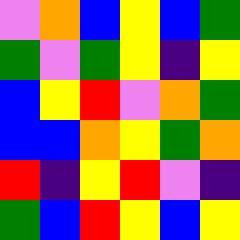[["violet", "orange", "blue", "yellow", "blue", "green"], ["green", "violet", "green", "yellow", "indigo", "yellow"], ["blue", "yellow", "red", "violet", "orange", "green"], ["blue", "blue", "orange", "yellow", "green", "orange"], ["red", "indigo", "yellow", "red", "violet", "indigo"], ["green", "blue", "red", "yellow", "blue", "yellow"]]